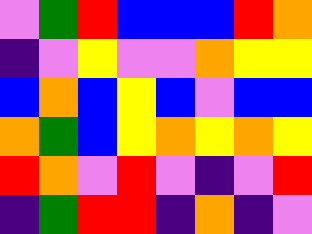[["violet", "green", "red", "blue", "blue", "blue", "red", "orange"], ["indigo", "violet", "yellow", "violet", "violet", "orange", "yellow", "yellow"], ["blue", "orange", "blue", "yellow", "blue", "violet", "blue", "blue"], ["orange", "green", "blue", "yellow", "orange", "yellow", "orange", "yellow"], ["red", "orange", "violet", "red", "violet", "indigo", "violet", "red"], ["indigo", "green", "red", "red", "indigo", "orange", "indigo", "violet"]]